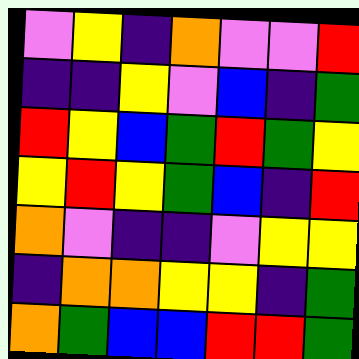[["violet", "yellow", "indigo", "orange", "violet", "violet", "red"], ["indigo", "indigo", "yellow", "violet", "blue", "indigo", "green"], ["red", "yellow", "blue", "green", "red", "green", "yellow"], ["yellow", "red", "yellow", "green", "blue", "indigo", "red"], ["orange", "violet", "indigo", "indigo", "violet", "yellow", "yellow"], ["indigo", "orange", "orange", "yellow", "yellow", "indigo", "green"], ["orange", "green", "blue", "blue", "red", "red", "green"]]